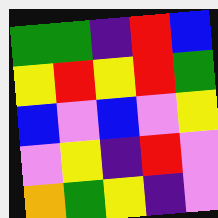[["green", "green", "indigo", "red", "blue"], ["yellow", "red", "yellow", "red", "green"], ["blue", "violet", "blue", "violet", "yellow"], ["violet", "yellow", "indigo", "red", "violet"], ["orange", "green", "yellow", "indigo", "violet"]]